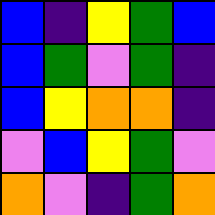[["blue", "indigo", "yellow", "green", "blue"], ["blue", "green", "violet", "green", "indigo"], ["blue", "yellow", "orange", "orange", "indigo"], ["violet", "blue", "yellow", "green", "violet"], ["orange", "violet", "indigo", "green", "orange"]]